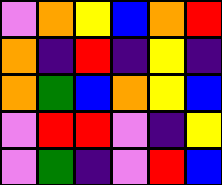[["violet", "orange", "yellow", "blue", "orange", "red"], ["orange", "indigo", "red", "indigo", "yellow", "indigo"], ["orange", "green", "blue", "orange", "yellow", "blue"], ["violet", "red", "red", "violet", "indigo", "yellow"], ["violet", "green", "indigo", "violet", "red", "blue"]]